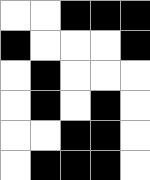[["white", "white", "black", "black", "black"], ["black", "white", "white", "white", "black"], ["white", "black", "white", "white", "white"], ["white", "black", "white", "black", "white"], ["white", "white", "black", "black", "white"], ["white", "black", "black", "black", "white"]]